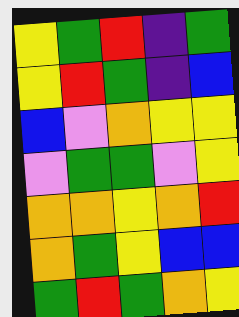[["yellow", "green", "red", "indigo", "green"], ["yellow", "red", "green", "indigo", "blue"], ["blue", "violet", "orange", "yellow", "yellow"], ["violet", "green", "green", "violet", "yellow"], ["orange", "orange", "yellow", "orange", "red"], ["orange", "green", "yellow", "blue", "blue"], ["green", "red", "green", "orange", "yellow"]]